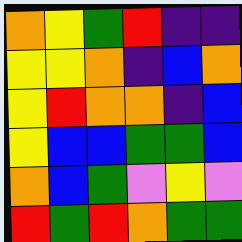[["orange", "yellow", "green", "red", "indigo", "indigo"], ["yellow", "yellow", "orange", "indigo", "blue", "orange"], ["yellow", "red", "orange", "orange", "indigo", "blue"], ["yellow", "blue", "blue", "green", "green", "blue"], ["orange", "blue", "green", "violet", "yellow", "violet"], ["red", "green", "red", "orange", "green", "green"]]